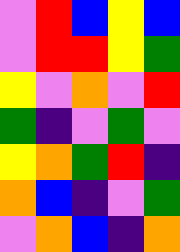[["violet", "red", "blue", "yellow", "blue"], ["violet", "red", "red", "yellow", "green"], ["yellow", "violet", "orange", "violet", "red"], ["green", "indigo", "violet", "green", "violet"], ["yellow", "orange", "green", "red", "indigo"], ["orange", "blue", "indigo", "violet", "green"], ["violet", "orange", "blue", "indigo", "orange"]]